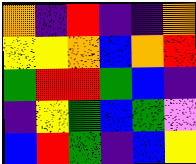[["orange", "indigo", "red", "indigo", "indigo", "orange"], ["yellow", "yellow", "orange", "blue", "orange", "red"], ["green", "red", "red", "green", "blue", "indigo"], ["indigo", "yellow", "green", "blue", "green", "violet"], ["blue", "red", "green", "indigo", "blue", "yellow"]]